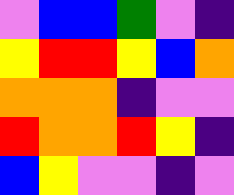[["violet", "blue", "blue", "green", "violet", "indigo"], ["yellow", "red", "red", "yellow", "blue", "orange"], ["orange", "orange", "orange", "indigo", "violet", "violet"], ["red", "orange", "orange", "red", "yellow", "indigo"], ["blue", "yellow", "violet", "violet", "indigo", "violet"]]